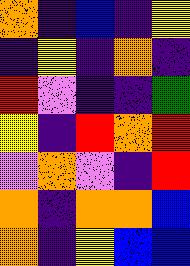[["orange", "indigo", "blue", "indigo", "yellow"], ["indigo", "yellow", "indigo", "orange", "indigo"], ["red", "violet", "indigo", "indigo", "green"], ["yellow", "indigo", "red", "orange", "red"], ["violet", "orange", "violet", "indigo", "red"], ["orange", "indigo", "orange", "orange", "blue"], ["orange", "indigo", "yellow", "blue", "blue"]]